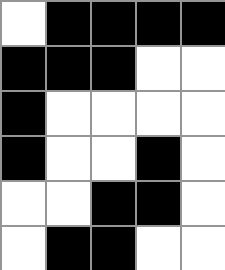[["white", "black", "black", "black", "black"], ["black", "black", "black", "white", "white"], ["black", "white", "white", "white", "white"], ["black", "white", "white", "black", "white"], ["white", "white", "black", "black", "white"], ["white", "black", "black", "white", "white"]]